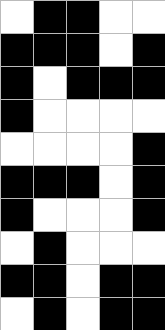[["white", "black", "black", "white", "white"], ["black", "black", "black", "white", "black"], ["black", "white", "black", "black", "black"], ["black", "white", "white", "white", "white"], ["white", "white", "white", "white", "black"], ["black", "black", "black", "white", "black"], ["black", "white", "white", "white", "black"], ["white", "black", "white", "white", "white"], ["black", "black", "white", "black", "black"], ["white", "black", "white", "black", "black"]]